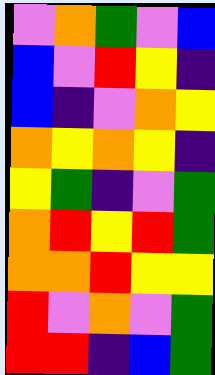[["violet", "orange", "green", "violet", "blue"], ["blue", "violet", "red", "yellow", "indigo"], ["blue", "indigo", "violet", "orange", "yellow"], ["orange", "yellow", "orange", "yellow", "indigo"], ["yellow", "green", "indigo", "violet", "green"], ["orange", "red", "yellow", "red", "green"], ["orange", "orange", "red", "yellow", "yellow"], ["red", "violet", "orange", "violet", "green"], ["red", "red", "indigo", "blue", "green"]]